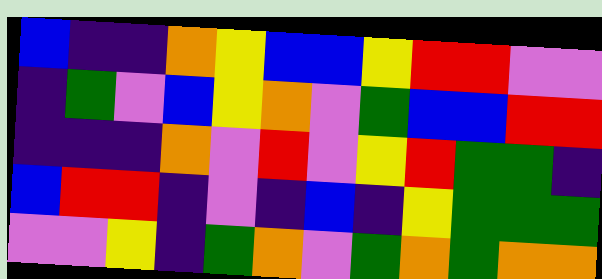[["blue", "indigo", "indigo", "orange", "yellow", "blue", "blue", "yellow", "red", "red", "violet", "violet"], ["indigo", "green", "violet", "blue", "yellow", "orange", "violet", "green", "blue", "blue", "red", "red"], ["indigo", "indigo", "indigo", "orange", "violet", "red", "violet", "yellow", "red", "green", "green", "indigo"], ["blue", "red", "red", "indigo", "violet", "indigo", "blue", "indigo", "yellow", "green", "green", "green"], ["violet", "violet", "yellow", "indigo", "green", "orange", "violet", "green", "orange", "green", "orange", "orange"]]